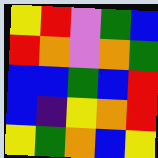[["yellow", "red", "violet", "green", "blue"], ["red", "orange", "violet", "orange", "green"], ["blue", "blue", "green", "blue", "red"], ["blue", "indigo", "yellow", "orange", "red"], ["yellow", "green", "orange", "blue", "yellow"]]